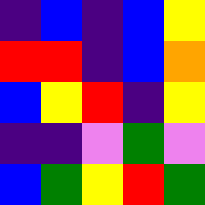[["indigo", "blue", "indigo", "blue", "yellow"], ["red", "red", "indigo", "blue", "orange"], ["blue", "yellow", "red", "indigo", "yellow"], ["indigo", "indigo", "violet", "green", "violet"], ["blue", "green", "yellow", "red", "green"]]